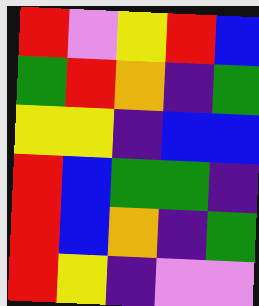[["red", "violet", "yellow", "red", "blue"], ["green", "red", "orange", "indigo", "green"], ["yellow", "yellow", "indigo", "blue", "blue"], ["red", "blue", "green", "green", "indigo"], ["red", "blue", "orange", "indigo", "green"], ["red", "yellow", "indigo", "violet", "violet"]]